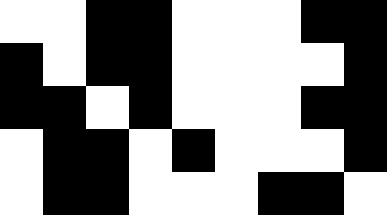[["white", "white", "black", "black", "white", "white", "white", "black", "black"], ["black", "white", "black", "black", "white", "white", "white", "white", "black"], ["black", "black", "white", "black", "white", "white", "white", "black", "black"], ["white", "black", "black", "white", "black", "white", "white", "white", "black"], ["white", "black", "black", "white", "white", "white", "black", "black", "white"]]